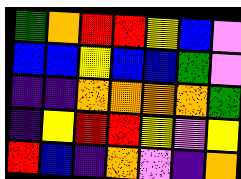[["green", "orange", "red", "red", "yellow", "blue", "violet"], ["blue", "blue", "yellow", "blue", "blue", "green", "violet"], ["indigo", "indigo", "orange", "orange", "orange", "orange", "green"], ["indigo", "yellow", "red", "red", "yellow", "violet", "yellow"], ["red", "blue", "indigo", "orange", "violet", "indigo", "orange"]]